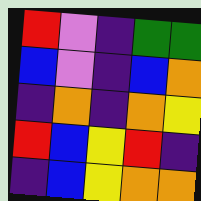[["red", "violet", "indigo", "green", "green"], ["blue", "violet", "indigo", "blue", "orange"], ["indigo", "orange", "indigo", "orange", "yellow"], ["red", "blue", "yellow", "red", "indigo"], ["indigo", "blue", "yellow", "orange", "orange"]]